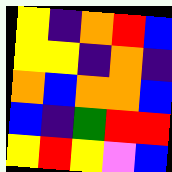[["yellow", "indigo", "orange", "red", "blue"], ["yellow", "yellow", "indigo", "orange", "indigo"], ["orange", "blue", "orange", "orange", "blue"], ["blue", "indigo", "green", "red", "red"], ["yellow", "red", "yellow", "violet", "blue"]]